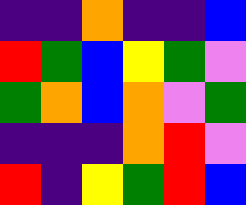[["indigo", "indigo", "orange", "indigo", "indigo", "blue"], ["red", "green", "blue", "yellow", "green", "violet"], ["green", "orange", "blue", "orange", "violet", "green"], ["indigo", "indigo", "indigo", "orange", "red", "violet"], ["red", "indigo", "yellow", "green", "red", "blue"]]